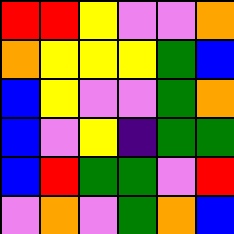[["red", "red", "yellow", "violet", "violet", "orange"], ["orange", "yellow", "yellow", "yellow", "green", "blue"], ["blue", "yellow", "violet", "violet", "green", "orange"], ["blue", "violet", "yellow", "indigo", "green", "green"], ["blue", "red", "green", "green", "violet", "red"], ["violet", "orange", "violet", "green", "orange", "blue"]]